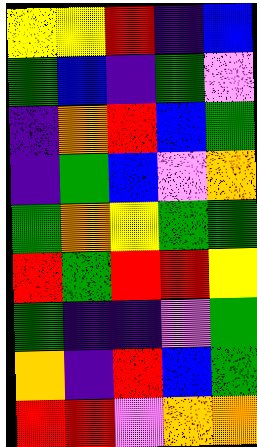[["yellow", "yellow", "red", "indigo", "blue"], ["green", "blue", "indigo", "green", "violet"], ["indigo", "orange", "red", "blue", "green"], ["indigo", "green", "blue", "violet", "orange"], ["green", "orange", "yellow", "green", "green"], ["red", "green", "red", "red", "yellow"], ["green", "indigo", "indigo", "violet", "green"], ["orange", "indigo", "red", "blue", "green"], ["red", "red", "violet", "orange", "orange"]]